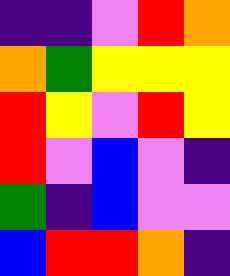[["indigo", "indigo", "violet", "red", "orange"], ["orange", "green", "yellow", "yellow", "yellow"], ["red", "yellow", "violet", "red", "yellow"], ["red", "violet", "blue", "violet", "indigo"], ["green", "indigo", "blue", "violet", "violet"], ["blue", "red", "red", "orange", "indigo"]]